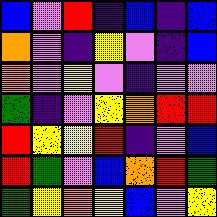[["blue", "violet", "red", "indigo", "blue", "indigo", "blue"], ["orange", "violet", "indigo", "yellow", "violet", "indigo", "blue"], ["orange", "violet", "yellow", "violet", "indigo", "violet", "violet"], ["green", "indigo", "violet", "yellow", "orange", "red", "red"], ["red", "yellow", "yellow", "red", "indigo", "violet", "blue"], ["red", "green", "violet", "blue", "orange", "red", "green"], ["green", "yellow", "orange", "yellow", "blue", "violet", "yellow"]]